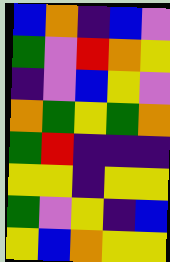[["blue", "orange", "indigo", "blue", "violet"], ["green", "violet", "red", "orange", "yellow"], ["indigo", "violet", "blue", "yellow", "violet"], ["orange", "green", "yellow", "green", "orange"], ["green", "red", "indigo", "indigo", "indigo"], ["yellow", "yellow", "indigo", "yellow", "yellow"], ["green", "violet", "yellow", "indigo", "blue"], ["yellow", "blue", "orange", "yellow", "yellow"]]